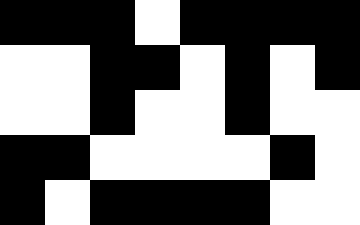[["black", "black", "black", "white", "black", "black", "black", "black"], ["white", "white", "black", "black", "white", "black", "white", "black"], ["white", "white", "black", "white", "white", "black", "white", "white"], ["black", "black", "white", "white", "white", "white", "black", "white"], ["black", "white", "black", "black", "black", "black", "white", "white"]]